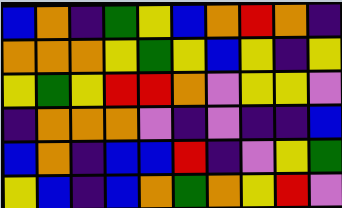[["blue", "orange", "indigo", "green", "yellow", "blue", "orange", "red", "orange", "indigo"], ["orange", "orange", "orange", "yellow", "green", "yellow", "blue", "yellow", "indigo", "yellow"], ["yellow", "green", "yellow", "red", "red", "orange", "violet", "yellow", "yellow", "violet"], ["indigo", "orange", "orange", "orange", "violet", "indigo", "violet", "indigo", "indigo", "blue"], ["blue", "orange", "indigo", "blue", "blue", "red", "indigo", "violet", "yellow", "green"], ["yellow", "blue", "indigo", "blue", "orange", "green", "orange", "yellow", "red", "violet"]]